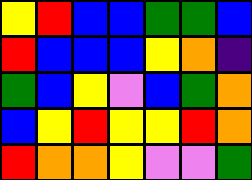[["yellow", "red", "blue", "blue", "green", "green", "blue"], ["red", "blue", "blue", "blue", "yellow", "orange", "indigo"], ["green", "blue", "yellow", "violet", "blue", "green", "orange"], ["blue", "yellow", "red", "yellow", "yellow", "red", "orange"], ["red", "orange", "orange", "yellow", "violet", "violet", "green"]]